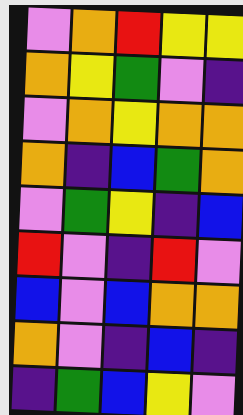[["violet", "orange", "red", "yellow", "yellow"], ["orange", "yellow", "green", "violet", "indigo"], ["violet", "orange", "yellow", "orange", "orange"], ["orange", "indigo", "blue", "green", "orange"], ["violet", "green", "yellow", "indigo", "blue"], ["red", "violet", "indigo", "red", "violet"], ["blue", "violet", "blue", "orange", "orange"], ["orange", "violet", "indigo", "blue", "indigo"], ["indigo", "green", "blue", "yellow", "violet"]]